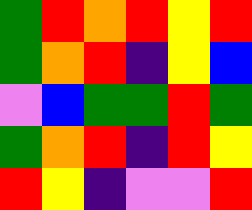[["green", "red", "orange", "red", "yellow", "red"], ["green", "orange", "red", "indigo", "yellow", "blue"], ["violet", "blue", "green", "green", "red", "green"], ["green", "orange", "red", "indigo", "red", "yellow"], ["red", "yellow", "indigo", "violet", "violet", "red"]]